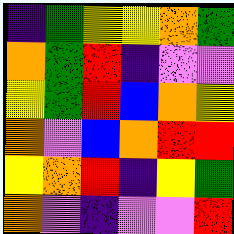[["indigo", "green", "yellow", "yellow", "orange", "green"], ["orange", "green", "red", "indigo", "violet", "violet"], ["yellow", "green", "red", "blue", "orange", "yellow"], ["orange", "violet", "blue", "orange", "red", "red"], ["yellow", "orange", "red", "indigo", "yellow", "green"], ["orange", "violet", "indigo", "violet", "violet", "red"]]